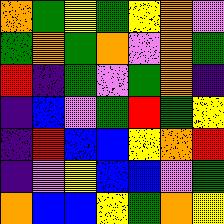[["orange", "green", "yellow", "green", "yellow", "orange", "violet"], ["green", "orange", "green", "orange", "violet", "orange", "green"], ["red", "indigo", "green", "violet", "green", "orange", "indigo"], ["indigo", "blue", "violet", "green", "red", "green", "yellow"], ["indigo", "red", "blue", "blue", "yellow", "orange", "red"], ["indigo", "violet", "yellow", "blue", "blue", "violet", "green"], ["orange", "blue", "blue", "yellow", "green", "orange", "yellow"]]